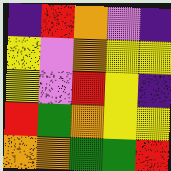[["indigo", "red", "orange", "violet", "indigo"], ["yellow", "violet", "orange", "yellow", "yellow"], ["yellow", "violet", "red", "yellow", "indigo"], ["red", "green", "orange", "yellow", "yellow"], ["orange", "orange", "green", "green", "red"]]